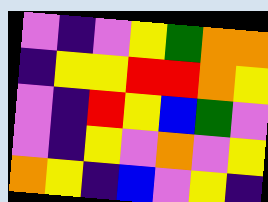[["violet", "indigo", "violet", "yellow", "green", "orange", "orange"], ["indigo", "yellow", "yellow", "red", "red", "orange", "yellow"], ["violet", "indigo", "red", "yellow", "blue", "green", "violet"], ["violet", "indigo", "yellow", "violet", "orange", "violet", "yellow"], ["orange", "yellow", "indigo", "blue", "violet", "yellow", "indigo"]]